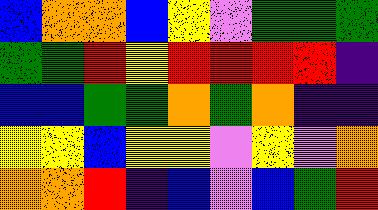[["blue", "orange", "orange", "blue", "yellow", "violet", "green", "green", "green"], ["green", "green", "red", "yellow", "red", "red", "red", "red", "indigo"], ["blue", "blue", "green", "green", "orange", "green", "orange", "indigo", "indigo"], ["yellow", "yellow", "blue", "yellow", "yellow", "violet", "yellow", "violet", "orange"], ["orange", "orange", "red", "indigo", "blue", "violet", "blue", "green", "red"]]